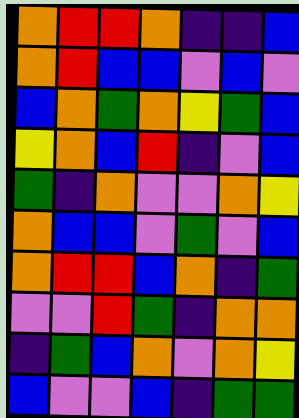[["orange", "red", "red", "orange", "indigo", "indigo", "blue"], ["orange", "red", "blue", "blue", "violet", "blue", "violet"], ["blue", "orange", "green", "orange", "yellow", "green", "blue"], ["yellow", "orange", "blue", "red", "indigo", "violet", "blue"], ["green", "indigo", "orange", "violet", "violet", "orange", "yellow"], ["orange", "blue", "blue", "violet", "green", "violet", "blue"], ["orange", "red", "red", "blue", "orange", "indigo", "green"], ["violet", "violet", "red", "green", "indigo", "orange", "orange"], ["indigo", "green", "blue", "orange", "violet", "orange", "yellow"], ["blue", "violet", "violet", "blue", "indigo", "green", "green"]]